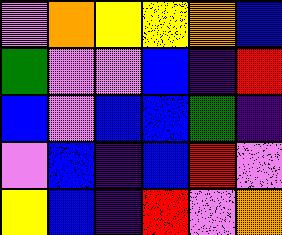[["violet", "orange", "yellow", "yellow", "orange", "blue"], ["green", "violet", "violet", "blue", "indigo", "red"], ["blue", "violet", "blue", "blue", "green", "indigo"], ["violet", "blue", "indigo", "blue", "red", "violet"], ["yellow", "blue", "indigo", "red", "violet", "orange"]]